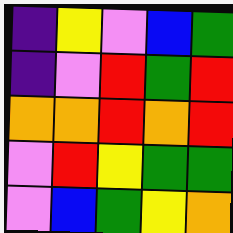[["indigo", "yellow", "violet", "blue", "green"], ["indigo", "violet", "red", "green", "red"], ["orange", "orange", "red", "orange", "red"], ["violet", "red", "yellow", "green", "green"], ["violet", "blue", "green", "yellow", "orange"]]